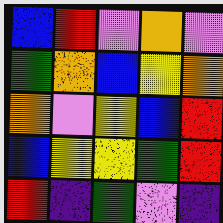[["blue", "red", "violet", "orange", "violet"], ["green", "orange", "blue", "yellow", "orange"], ["orange", "violet", "yellow", "blue", "red"], ["blue", "yellow", "yellow", "green", "red"], ["red", "indigo", "green", "violet", "indigo"]]